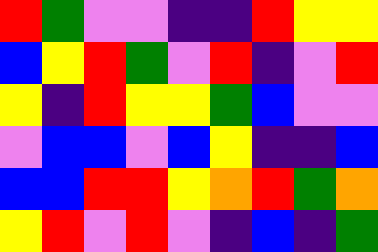[["red", "green", "violet", "violet", "indigo", "indigo", "red", "yellow", "yellow"], ["blue", "yellow", "red", "green", "violet", "red", "indigo", "violet", "red"], ["yellow", "indigo", "red", "yellow", "yellow", "green", "blue", "violet", "violet"], ["violet", "blue", "blue", "violet", "blue", "yellow", "indigo", "indigo", "blue"], ["blue", "blue", "red", "red", "yellow", "orange", "red", "green", "orange"], ["yellow", "red", "violet", "red", "violet", "indigo", "blue", "indigo", "green"]]